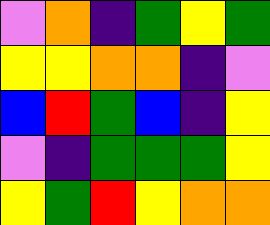[["violet", "orange", "indigo", "green", "yellow", "green"], ["yellow", "yellow", "orange", "orange", "indigo", "violet"], ["blue", "red", "green", "blue", "indigo", "yellow"], ["violet", "indigo", "green", "green", "green", "yellow"], ["yellow", "green", "red", "yellow", "orange", "orange"]]